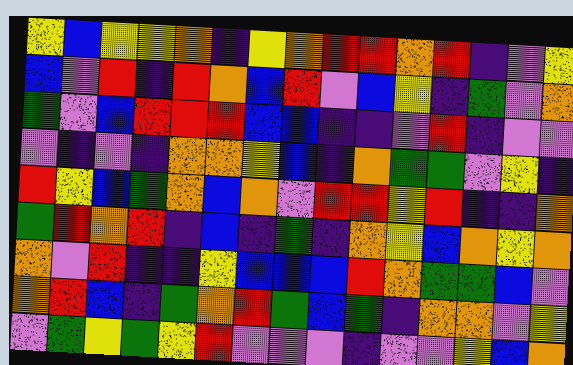[["yellow", "blue", "yellow", "yellow", "orange", "indigo", "yellow", "orange", "red", "red", "orange", "red", "indigo", "violet", "yellow"], ["blue", "violet", "red", "indigo", "red", "orange", "blue", "red", "violet", "blue", "yellow", "indigo", "green", "violet", "orange"], ["green", "violet", "blue", "red", "red", "red", "blue", "blue", "indigo", "indigo", "violet", "red", "indigo", "violet", "violet"], ["violet", "indigo", "violet", "indigo", "orange", "orange", "yellow", "blue", "indigo", "orange", "green", "green", "violet", "yellow", "indigo"], ["red", "yellow", "blue", "green", "orange", "blue", "orange", "violet", "red", "red", "yellow", "red", "indigo", "indigo", "orange"], ["green", "red", "orange", "red", "indigo", "blue", "indigo", "green", "indigo", "orange", "yellow", "blue", "orange", "yellow", "orange"], ["orange", "violet", "red", "indigo", "indigo", "yellow", "blue", "blue", "blue", "red", "orange", "green", "green", "blue", "violet"], ["orange", "red", "blue", "indigo", "green", "orange", "red", "green", "blue", "green", "indigo", "orange", "orange", "violet", "yellow"], ["violet", "green", "yellow", "green", "yellow", "red", "violet", "violet", "violet", "indigo", "violet", "violet", "yellow", "blue", "orange"]]